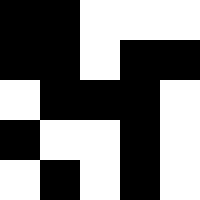[["black", "black", "white", "white", "white"], ["black", "black", "white", "black", "black"], ["white", "black", "black", "black", "white"], ["black", "white", "white", "black", "white"], ["white", "black", "white", "black", "white"]]